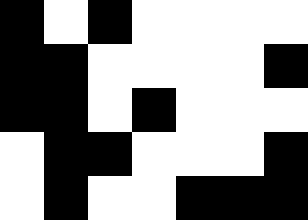[["black", "white", "black", "white", "white", "white", "white"], ["black", "black", "white", "white", "white", "white", "black"], ["black", "black", "white", "black", "white", "white", "white"], ["white", "black", "black", "white", "white", "white", "black"], ["white", "black", "white", "white", "black", "black", "black"]]